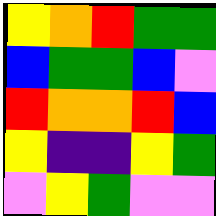[["yellow", "orange", "red", "green", "green"], ["blue", "green", "green", "blue", "violet"], ["red", "orange", "orange", "red", "blue"], ["yellow", "indigo", "indigo", "yellow", "green"], ["violet", "yellow", "green", "violet", "violet"]]